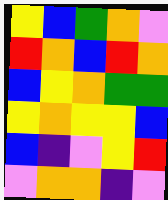[["yellow", "blue", "green", "orange", "violet"], ["red", "orange", "blue", "red", "orange"], ["blue", "yellow", "orange", "green", "green"], ["yellow", "orange", "yellow", "yellow", "blue"], ["blue", "indigo", "violet", "yellow", "red"], ["violet", "orange", "orange", "indigo", "violet"]]